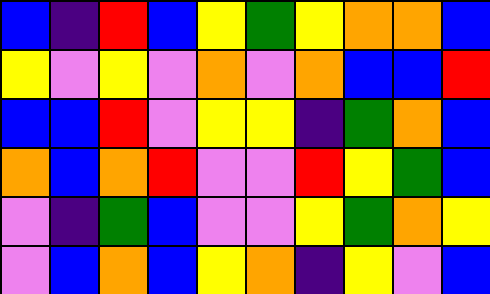[["blue", "indigo", "red", "blue", "yellow", "green", "yellow", "orange", "orange", "blue"], ["yellow", "violet", "yellow", "violet", "orange", "violet", "orange", "blue", "blue", "red"], ["blue", "blue", "red", "violet", "yellow", "yellow", "indigo", "green", "orange", "blue"], ["orange", "blue", "orange", "red", "violet", "violet", "red", "yellow", "green", "blue"], ["violet", "indigo", "green", "blue", "violet", "violet", "yellow", "green", "orange", "yellow"], ["violet", "blue", "orange", "blue", "yellow", "orange", "indigo", "yellow", "violet", "blue"]]